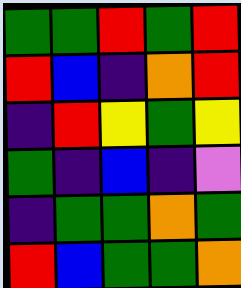[["green", "green", "red", "green", "red"], ["red", "blue", "indigo", "orange", "red"], ["indigo", "red", "yellow", "green", "yellow"], ["green", "indigo", "blue", "indigo", "violet"], ["indigo", "green", "green", "orange", "green"], ["red", "blue", "green", "green", "orange"]]